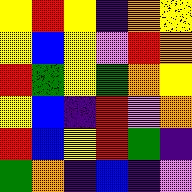[["yellow", "red", "yellow", "indigo", "orange", "yellow"], ["yellow", "blue", "yellow", "violet", "red", "orange"], ["red", "green", "yellow", "green", "orange", "yellow"], ["yellow", "blue", "indigo", "red", "violet", "orange"], ["red", "blue", "yellow", "red", "green", "indigo"], ["green", "orange", "indigo", "blue", "indigo", "violet"]]